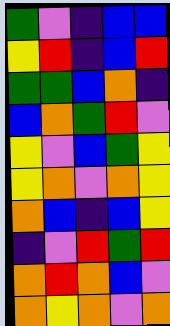[["green", "violet", "indigo", "blue", "blue"], ["yellow", "red", "indigo", "blue", "red"], ["green", "green", "blue", "orange", "indigo"], ["blue", "orange", "green", "red", "violet"], ["yellow", "violet", "blue", "green", "yellow"], ["yellow", "orange", "violet", "orange", "yellow"], ["orange", "blue", "indigo", "blue", "yellow"], ["indigo", "violet", "red", "green", "red"], ["orange", "red", "orange", "blue", "violet"], ["orange", "yellow", "orange", "violet", "orange"]]